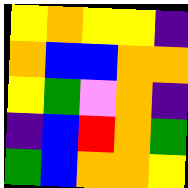[["yellow", "orange", "yellow", "yellow", "indigo"], ["orange", "blue", "blue", "orange", "orange"], ["yellow", "green", "violet", "orange", "indigo"], ["indigo", "blue", "red", "orange", "green"], ["green", "blue", "orange", "orange", "yellow"]]